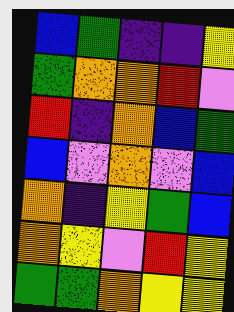[["blue", "green", "indigo", "indigo", "yellow"], ["green", "orange", "orange", "red", "violet"], ["red", "indigo", "orange", "blue", "green"], ["blue", "violet", "orange", "violet", "blue"], ["orange", "indigo", "yellow", "green", "blue"], ["orange", "yellow", "violet", "red", "yellow"], ["green", "green", "orange", "yellow", "yellow"]]